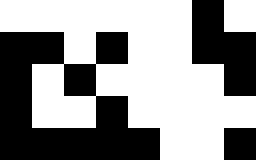[["white", "white", "white", "white", "white", "white", "black", "white"], ["black", "black", "white", "black", "white", "white", "black", "black"], ["black", "white", "black", "white", "white", "white", "white", "black"], ["black", "white", "white", "black", "white", "white", "white", "white"], ["black", "black", "black", "black", "black", "white", "white", "black"]]